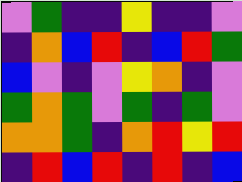[["violet", "green", "indigo", "indigo", "yellow", "indigo", "indigo", "violet"], ["indigo", "orange", "blue", "red", "indigo", "blue", "red", "green"], ["blue", "violet", "indigo", "violet", "yellow", "orange", "indigo", "violet"], ["green", "orange", "green", "violet", "green", "indigo", "green", "violet"], ["orange", "orange", "green", "indigo", "orange", "red", "yellow", "red"], ["indigo", "red", "blue", "red", "indigo", "red", "indigo", "blue"]]